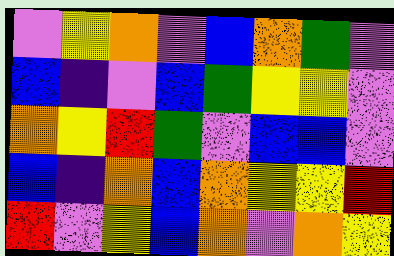[["violet", "yellow", "orange", "violet", "blue", "orange", "green", "violet"], ["blue", "indigo", "violet", "blue", "green", "yellow", "yellow", "violet"], ["orange", "yellow", "red", "green", "violet", "blue", "blue", "violet"], ["blue", "indigo", "orange", "blue", "orange", "yellow", "yellow", "red"], ["red", "violet", "yellow", "blue", "orange", "violet", "orange", "yellow"]]